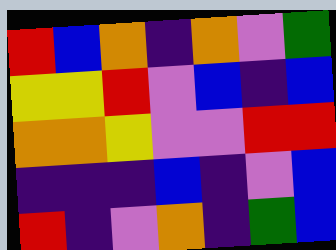[["red", "blue", "orange", "indigo", "orange", "violet", "green"], ["yellow", "yellow", "red", "violet", "blue", "indigo", "blue"], ["orange", "orange", "yellow", "violet", "violet", "red", "red"], ["indigo", "indigo", "indigo", "blue", "indigo", "violet", "blue"], ["red", "indigo", "violet", "orange", "indigo", "green", "blue"]]